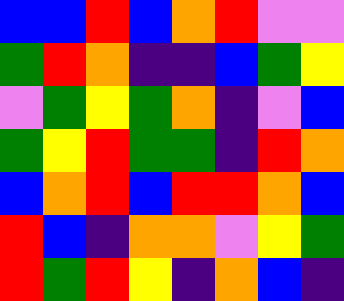[["blue", "blue", "red", "blue", "orange", "red", "violet", "violet"], ["green", "red", "orange", "indigo", "indigo", "blue", "green", "yellow"], ["violet", "green", "yellow", "green", "orange", "indigo", "violet", "blue"], ["green", "yellow", "red", "green", "green", "indigo", "red", "orange"], ["blue", "orange", "red", "blue", "red", "red", "orange", "blue"], ["red", "blue", "indigo", "orange", "orange", "violet", "yellow", "green"], ["red", "green", "red", "yellow", "indigo", "orange", "blue", "indigo"]]